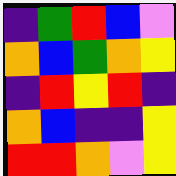[["indigo", "green", "red", "blue", "violet"], ["orange", "blue", "green", "orange", "yellow"], ["indigo", "red", "yellow", "red", "indigo"], ["orange", "blue", "indigo", "indigo", "yellow"], ["red", "red", "orange", "violet", "yellow"]]